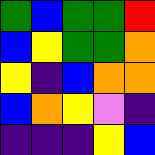[["green", "blue", "green", "green", "red"], ["blue", "yellow", "green", "green", "orange"], ["yellow", "indigo", "blue", "orange", "orange"], ["blue", "orange", "yellow", "violet", "indigo"], ["indigo", "indigo", "indigo", "yellow", "blue"]]